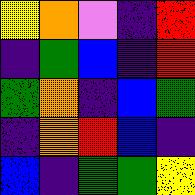[["yellow", "orange", "violet", "indigo", "red"], ["indigo", "green", "blue", "indigo", "red"], ["green", "orange", "indigo", "blue", "green"], ["indigo", "orange", "red", "blue", "indigo"], ["blue", "indigo", "green", "green", "yellow"]]